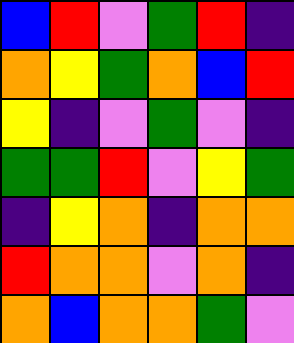[["blue", "red", "violet", "green", "red", "indigo"], ["orange", "yellow", "green", "orange", "blue", "red"], ["yellow", "indigo", "violet", "green", "violet", "indigo"], ["green", "green", "red", "violet", "yellow", "green"], ["indigo", "yellow", "orange", "indigo", "orange", "orange"], ["red", "orange", "orange", "violet", "orange", "indigo"], ["orange", "blue", "orange", "orange", "green", "violet"]]